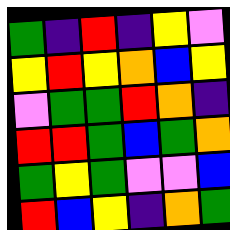[["green", "indigo", "red", "indigo", "yellow", "violet"], ["yellow", "red", "yellow", "orange", "blue", "yellow"], ["violet", "green", "green", "red", "orange", "indigo"], ["red", "red", "green", "blue", "green", "orange"], ["green", "yellow", "green", "violet", "violet", "blue"], ["red", "blue", "yellow", "indigo", "orange", "green"]]